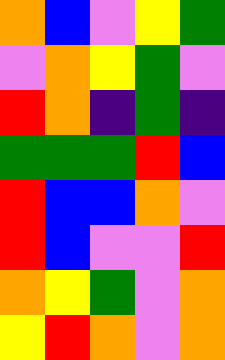[["orange", "blue", "violet", "yellow", "green"], ["violet", "orange", "yellow", "green", "violet"], ["red", "orange", "indigo", "green", "indigo"], ["green", "green", "green", "red", "blue"], ["red", "blue", "blue", "orange", "violet"], ["red", "blue", "violet", "violet", "red"], ["orange", "yellow", "green", "violet", "orange"], ["yellow", "red", "orange", "violet", "orange"]]